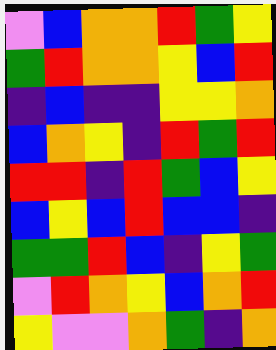[["violet", "blue", "orange", "orange", "red", "green", "yellow"], ["green", "red", "orange", "orange", "yellow", "blue", "red"], ["indigo", "blue", "indigo", "indigo", "yellow", "yellow", "orange"], ["blue", "orange", "yellow", "indigo", "red", "green", "red"], ["red", "red", "indigo", "red", "green", "blue", "yellow"], ["blue", "yellow", "blue", "red", "blue", "blue", "indigo"], ["green", "green", "red", "blue", "indigo", "yellow", "green"], ["violet", "red", "orange", "yellow", "blue", "orange", "red"], ["yellow", "violet", "violet", "orange", "green", "indigo", "orange"]]